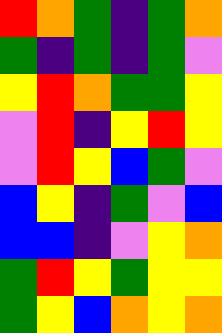[["red", "orange", "green", "indigo", "green", "orange"], ["green", "indigo", "green", "indigo", "green", "violet"], ["yellow", "red", "orange", "green", "green", "yellow"], ["violet", "red", "indigo", "yellow", "red", "yellow"], ["violet", "red", "yellow", "blue", "green", "violet"], ["blue", "yellow", "indigo", "green", "violet", "blue"], ["blue", "blue", "indigo", "violet", "yellow", "orange"], ["green", "red", "yellow", "green", "yellow", "yellow"], ["green", "yellow", "blue", "orange", "yellow", "orange"]]